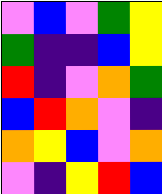[["violet", "blue", "violet", "green", "yellow"], ["green", "indigo", "indigo", "blue", "yellow"], ["red", "indigo", "violet", "orange", "green"], ["blue", "red", "orange", "violet", "indigo"], ["orange", "yellow", "blue", "violet", "orange"], ["violet", "indigo", "yellow", "red", "blue"]]